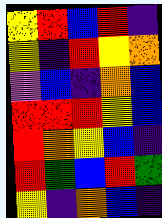[["yellow", "red", "blue", "red", "indigo"], ["yellow", "indigo", "red", "yellow", "orange"], ["violet", "blue", "indigo", "orange", "blue"], ["red", "red", "red", "yellow", "blue"], ["red", "orange", "yellow", "blue", "indigo"], ["red", "green", "blue", "red", "green"], ["yellow", "indigo", "orange", "blue", "indigo"]]